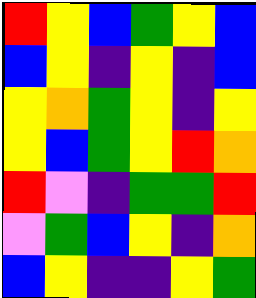[["red", "yellow", "blue", "green", "yellow", "blue"], ["blue", "yellow", "indigo", "yellow", "indigo", "blue"], ["yellow", "orange", "green", "yellow", "indigo", "yellow"], ["yellow", "blue", "green", "yellow", "red", "orange"], ["red", "violet", "indigo", "green", "green", "red"], ["violet", "green", "blue", "yellow", "indigo", "orange"], ["blue", "yellow", "indigo", "indigo", "yellow", "green"]]